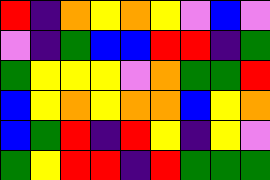[["red", "indigo", "orange", "yellow", "orange", "yellow", "violet", "blue", "violet"], ["violet", "indigo", "green", "blue", "blue", "red", "red", "indigo", "green"], ["green", "yellow", "yellow", "yellow", "violet", "orange", "green", "green", "red"], ["blue", "yellow", "orange", "yellow", "orange", "orange", "blue", "yellow", "orange"], ["blue", "green", "red", "indigo", "red", "yellow", "indigo", "yellow", "violet"], ["green", "yellow", "red", "red", "indigo", "red", "green", "green", "green"]]